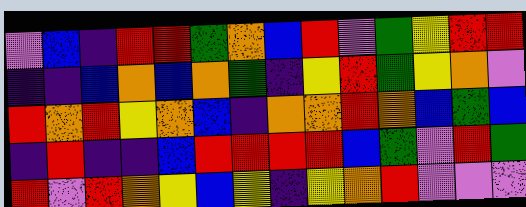[["violet", "blue", "indigo", "red", "red", "green", "orange", "blue", "red", "violet", "green", "yellow", "red", "red"], ["indigo", "indigo", "blue", "orange", "blue", "orange", "green", "indigo", "yellow", "red", "green", "yellow", "orange", "violet"], ["red", "orange", "red", "yellow", "orange", "blue", "indigo", "orange", "orange", "red", "orange", "blue", "green", "blue"], ["indigo", "red", "indigo", "indigo", "blue", "red", "red", "red", "red", "blue", "green", "violet", "red", "green"], ["red", "violet", "red", "orange", "yellow", "blue", "yellow", "indigo", "yellow", "orange", "red", "violet", "violet", "violet"]]